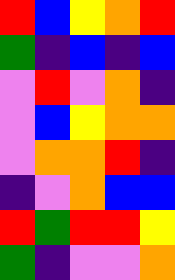[["red", "blue", "yellow", "orange", "red"], ["green", "indigo", "blue", "indigo", "blue"], ["violet", "red", "violet", "orange", "indigo"], ["violet", "blue", "yellow", "orange", "orange"], ["violet", "orange", "orange", "red", "indigo"], ["indigo", "violet", "orange", "blue", "blue"], ["red", "green", "red", "red", "yellow"], ["green", "indigo", "violet", "violet", "orange"]]